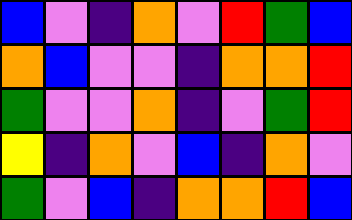[["blue", "violet", "indigo", "orange", "violet", "red", "green", "blue"], ["orange", "blue", "violet", "violet", "indigo", "orange", "orange", "red"], ["green", "violet", "violet", "orange", "indigo", "violet", "green", "red"], ["yellow", "indigo", "orange", "violet", "blue", "indigo", "orange", "violet"], ["green", "violet", "blue", "indigo", "orange", "orange", "red", "blue"]]